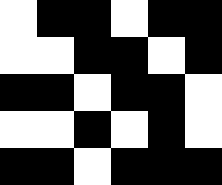[["white", "black", "black", "white", "black", "black"], ["white", "white", "black", "black", "white", "black"], ["black", "black", "white", "black", "black", "white"], ["white", "white", "black", "white", "black", "white"], ["black", "black", "white", "black", "black", "black"]]